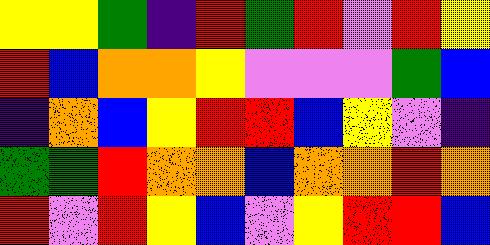[["yellow", "yellow", "green", "indigo", "red", "green", "red", "violet", "red", "yellow"], ["red", "blue", "orange", "orange", "yellow", "violet", "violet", "violet", "green", "blue"], ["indigo", "orange", "blue", "yellow", "red", "red", "blue", "yellow", "violet", "indigo"], ["green", "green", "red", "orange", "orange", "blue", "orange", "orange", "red", "orange"], ["red", "violet", "red", "yellow", "blue", "violet", "yellow", "red", "red", "blue"]]